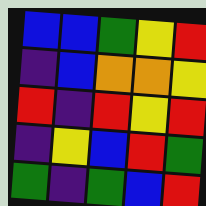[["blue", "blue", "green", "yellow", "red"], ["indigo", "blue", "orange", "orange", "yellow"], ["red", "indigo", "red", "yellow", "red"], ["indigo", "yellow", "blue", "red", "green"], ["green", "indigo", "green", "blue", "red"]]